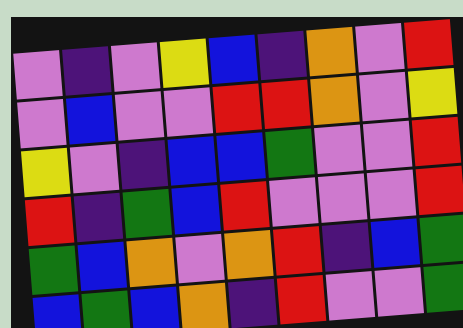[["violet", "indigo", "violet", "yellow", "blue", "indigo", "orange", "violet", "red"], ["violet", "blue", "violet", "violet", "red", "red", "orange", "violet", "yellow"], ["yellow", "violet", "indigo", "blue", "blue", "green", "violet", "violet", "red"], ["red", "indigo", "green", "blue", "red", "violet", "violet", "violet", "red"], ["green", "blue", "orange", "violet", "orange", "red", "indigo", "blue", "green"], ["blue", "green", "blue", "orange", "indigo", "red", "violet", "violet", "green"]]